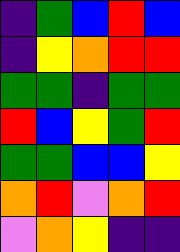[["indigo", "green", "blue", "red", "blue"], ["indigo", "yellow", "orange", "red", "red"], ["green", "green", "indigo", "green", "green"], ["red", "blue", "yellow", "green", "red"], ["green", "green", "blue", "blue", "yellow"], ["orange", "red", "violet", "orange", "red"], ["violet", "orange", "yellow", "indigo", "indigo"]]